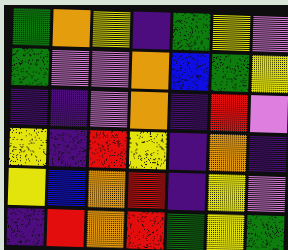[["green", "orange", "yellow", "indigo", "green", "yellow", "violet"], ["green", "violet", "violet", "orange", "blue", "green", "yellow"], ["indigo", "indigo", "violet", "orange", "indigo", "red", "violet"], ["yellow", "indigo", "red", "yellow", "indigo", "orange", "indigo"], ["yellow", "blue", "orange", "red", "indigo", "yellow", "violet"], ["indigo", "red", "orange", "red", "green", "yellow", "green"]]